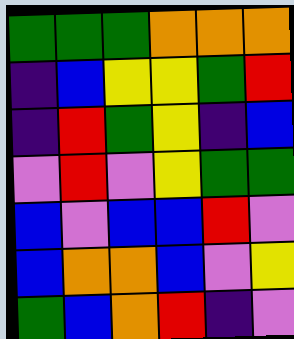[["green", "green", "green", "orange", "orange", "orange"], ["indigo", "blue", "yellow", "yellow", "green", "red"], ["indigo", "red", "green", "yellow", "indigo", "blue"], ["violet", "red", "violet", "yellow", "green", "green"], ["blue", "violet", "blue", "blue", "red", "violet"], ["blue", "orange", "orange", "blue", "violet", "yellow"], ["green", "blue", "orange", "red", "indigo", "violet"]]